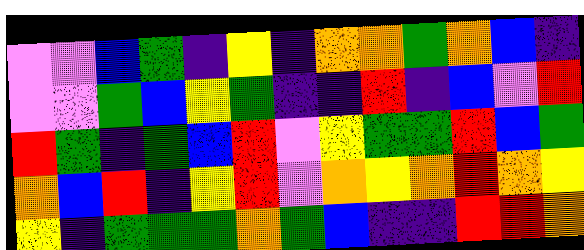[["violet", "violet", "blue", "green", "indigo", "yellow", "indigo", "orange", "orange", "green", "orange", "blue", "indigo"], ["violet", "violet", "green", "blue", "yellow", "green", "indigo", "indigo", "red", "indigo", "blue", "violet", "red"], ["red", "green", "indigo", "green", "blue", "red", "violet", "yellow", "green", "green", "red", "blue", "green"], ["orange", "blue", "red", "indigo", "yellow", "red", "violet", "orange", "yellow", "orange", "red", "orange", "yellow"], ["yellow", "indigo", "green", "green", "green", "orange", "green", "blue", "indigo", "indigo", "red", "red", "orange"]]